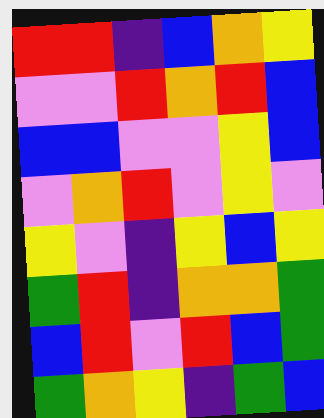[["red", "red", "indigo", "blue", "orange", "yellow"], ["violet", "violet", "red", "orange", "red", "blue"], ["blue", "blue", "violet", "violet", "yellow", "blue"], ["violet", "orange", "red", "violet", "yellow", "violet"], ["yellow", "violet", "indigo", "yellow", "blue", "yellow"], ["green", "red", "indigo", "orange", "orange", "green"], ["blue", "red", "violet", "red", "blue", "green"], ["green", "orange", "yellow", "indigo", "green", "blue"]]